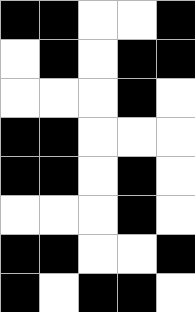[["black", "black", "white", "white", "black"], ["white", "black", "white", "black", "black"], ["white", "white", "white", "black", "white"], ["black", "black", "white", "white", "white"], ["black", "black", "white", "black", "white"], ["white", "white", "white", "black", "white"], ["black", "black", "white", "white", "black"], ["black", "white", "black", "black", "white"]]